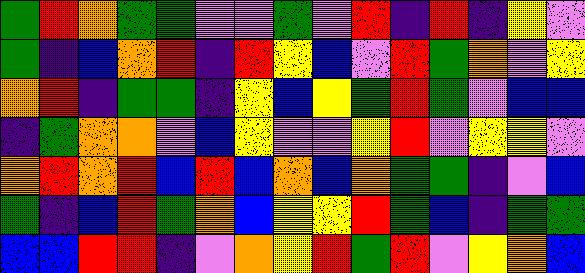[["green", "red", "orange", "green", "green", "violet", "violet", "green", "violet", "red", "indigo", "red", "indigo", "yellow", "violet"], ["green", "indigo", "blue", "orange", "red", "indigo", "red", "yellow", "blue", "violet", "red", "green", "orange", "violet", "yellow"], ["orange", "red", "indigo", "green", "green", "indigo", "yellow", "blue", "yellow", "green", "red", "green", "violet", "blue", "blue"], ["indigo", "green", "orange", "orange", "violet", "blue", "yellow", "violet", "violet", "yellow", "red", "violet", "yellow", "yellow", "violet"], ["orange", "red", "orange", "red", "blue", "red", "blue", "orange", "blue", "orange", "green", "green", "indigo", "violet", "blue"], ["green", "indigo", "blue", "red", "green", "orange", "blue", "yellow", "yellow", "red", "green", "blue", "indigo", "green", "green"], ["blue", "blue", "red", "red", "indigo", "violet", "orange", "yellow", "red", "green", "red", "violet", "yellow", "orange", "blue"]]